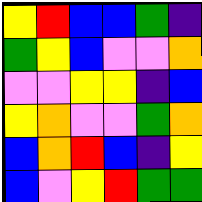[["yellow", "red", "blue", "blue", "green", "indigo"], ["green", "yellow", "blue", "violet", "violet", "orange"], ["violet", "violet", "yellow", "yellow", "indigo", "blue"], ["yellow", "orange", "violet", "violet", "green", "orange"], ["blue", "orange", "red", "blue", "indigo", "yellow"], ["blue", "violet", "yellow", "red", "green", "green"]]